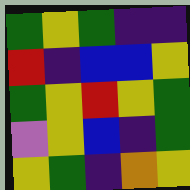[["green", "yellow", "green", "indigo", "indigo"], ["red", "indigo", "blue", "blue", "yellow"], ["green", "yellow", "red", "yellow", "green"], ["violet", "yellow", "blue", "indigo", "green"], ["yellow", "green", "indigo", "orange", "yellow"]]